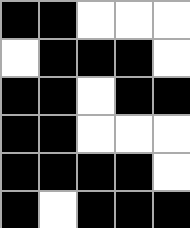[["black", "black", "white", "white", "white"], ["white", "black", "black", "black", "white"], ["black", "black", "white", "black", "black"], ["black", "black", "white", "white", "white"], ["black", "black", "black", "black", "white"], ["black", "white", "black", "black", "black"]]